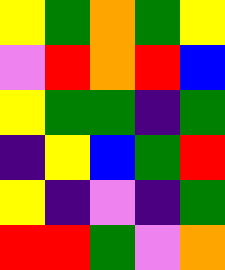[["yellow", "green", "orange", "green", "yellow"], ["violet", "red", "orange", "red", "blue"], ["yellow", "green", "green", "indigo", "green"], ["indigo", "yellow", "blue", "green", "red"], ["yellow", "indigo", "violet", "indigo", "green"], ["red", "red", "green", "violet", "orange"]]